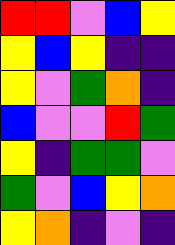[["red", "red", "violet", "blue", "yellow"], ["yellow", "blue", "yellow", "indigo", "indigo"], ["yellow", "violet", "green", "orange", "indigo"], ["blue", "violet", "violet", "red", "green"], ["yellow", "indigo", "green", "green", "violet"], ["green", "violet", "blue", "yellow", "orange"], ["yellow", "orange", "indigo", "violet", "indigo"]]